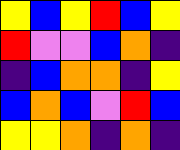[["yellow", "blue", "yellow", "red", "blue", "yellow"], ["red", "violet", "violet", "blue", "orange", "indigo"], ["indigo", "blue", "orange", "orange", "indigo", "yellow"], ["blue", "orange", "blue", "violet", "red", "blue"], ["yellow", "yellow", "orange", "indigo", "orange", "indigo"]]